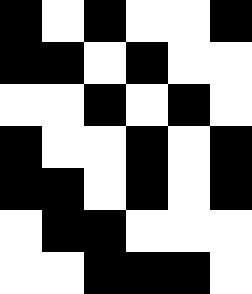[["black", "white", "black", "white", "white", "black"], ["black", "black", "white", "black", "white", "white"], ["white", "white", "black", "white", "black", "white"], ["black", "white", "white", "black", "white", "black"], ["black", "black", "white", "black", "white", "black"], ["white", "black", "black", "white", "white", "white"], ["white", "white", "black", "black", "black", "white"]]